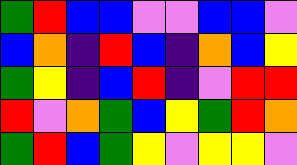[["green", "red", "blue", "blue", "violet", "violet", "blue", "blue", "violet"], ["blue", "orange", "indigo", "red", "blue", "indigo", "orange", "blue", "yellow"], ["green", "yellow", "indigo", "blue", "red", "indigo", "violet", "red", "red"], ["red", "violet", "orange", "green", "blue", "yellow", "green", "red", "orange"], ["green", "red", "blue", "green", "yellow", "violet", "yellow", "yellow", "violet"]]